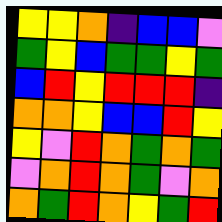[["yellow", "yellow", "orange", "indigo", "blue", "blue", "violet"], ["green", "yellow", "blue", "green", "green", "yellow", "green"], ["blue", "red", "yellow", "red", "red", "red", "indigo"], ["orange", "orange", "yellow", "blue", "blue", "red", "yellow"], ["yellow", "violet", "red", "orange", "green", "orange", "green"], ["violet", "orange", "red", "orange", "green", "violet", "orange"], ["orange", "green", "red", "orange", "yellow", "green", "red"]]